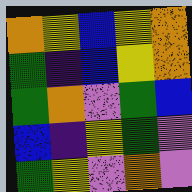[["orange", "yellow", "blue", "yellow", "orange"], ["green", "indigo", "blue", "yellow", "orange"], ["green", "orange", "violet", "green", "blue"], ["blue", "indigo", "yellow", "green", "violet"], ["green", "yellow", "violet", "orange", "violet"]]